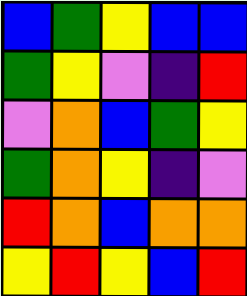[["blue", "green", "yellow", "blue", "blue"], ["green", "yellow", "violet", "indigo", "red"], ["violet", "orange", "blue", "green", "yellow"], ["green", "orange", "yellow", "indigo", "violet"], ["red", "orange", "blue", "orange", "orange"], ["yellow", "red", "yellow", "blue", "red"]]